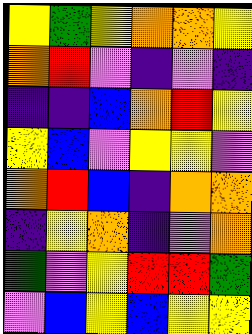[["yellow", "green", "yellow", "orange", "orange", "yellow"], ["orange", "red", "violet", "indigo", "violet", "indigo"], ["indigo", "indigo", "blue", "orange", "red", "yellow"], ["yellow", "blue", "violet", "yellow", "yellow", "violet"], ["orange", "red", "blue", "indigo", "orange", "orange"], ["indigo", "yellow", "orange", "indigo", "violet", "orange"], ["green", "violet", "yellow", "red", "red", "green"], ["violet", "blue", "yellow", "blue", "yellow", "yellow"]]